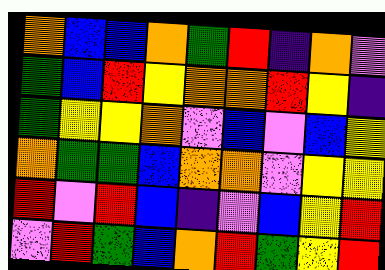[["orange", "blue", "blue", "orange", "green", "red", "indigo", "orange", "violet"], ["green", "blue", "red", "yellow", "orange", "orange", "red", "yellow", "indigo"], ["green", "yellow", "yellow", "orange", "violet", "blue", "violet", "blue", "yellow"], ["orange", "green", "green", "blue", "orange", "orange", "violet", "yellow", "yellow"], ["red", "violet", "red", "blue", "indigo", "violet", "blue", "yellow", "red"], ["violet", "red", "green", "blue", "orange", "red", "green", "yellow", "red"]]